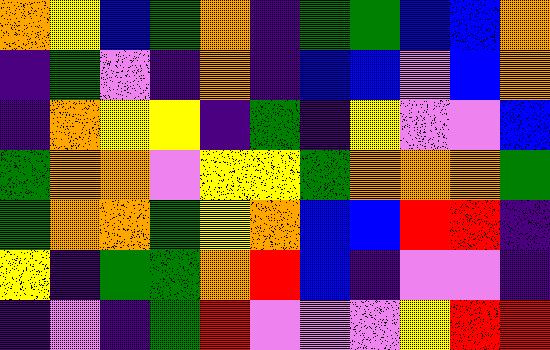[["orange", "yellow", "blue", "green", "orange", "indigo", "green", "green", "blue", "blue", "orange"], ["indigo", "green", "violet", "indigo", "orange", "indigo", "blue", "blue", "violet", "blue", "orange"], ["indigo", "orange", "yellow", "yellow", "indigo", "green", "indigo", "yellow", "violet", "violet", "blue"], ["green", "orange", "orange", "violet", "yellow", "yellow", "green", "orange", "orange", "orange", "green"], ["green", "orange", "orange", "green", "yellow", "orange", "blue", "blue", "red", "red", "indigo"], ["yellow", "indigo", "green", "green", "orange", "red", "blue", "indigo", "violet", "violet", "indigo"], ["indigo", "violet", "indigo", "green", "red", "violet", "violet", "violet", "yellow", "red", "red"]]